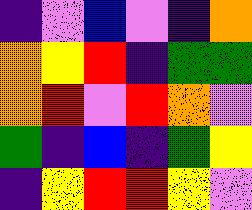[["indigo", "violet", "blue", "violet", "indigo", "orange"], ["orange", "yellow", "red", "indigo", "green", "green"], ["orange", "red", "violet", "red", "orange", "violet"], ["green", "indigo", "blue", "indigo", "green", "yellow"], ["indigo", "yellow", "red", "red", "yellow", "violet"]]